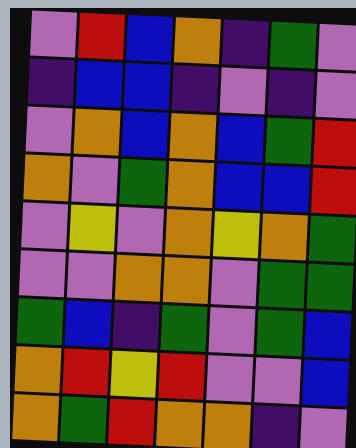[["violet", "red", "blue", "orange", "indigo", "green", "violet"], ["indigo", "blue", "blue", "indigo", "violet", "indigo", "violet"], ["violet", "orange", "blue", "orange", "blue", "green", "red"], ["orange", "violet", "green", "orange", "blue", "blue", "red"], ["violet", "yellow", "violet", "orange", "yellow", "orange", "green"], ["violet", "violet", "orange", "orange", "violet", "green", "green"], ["green", "blue", "indigo", "green", "violet", "green", "blue"], ["orange", "red", "yellow", "red", "violet", "violet", "blue"], ["orange", "green", "red", "orange", "orange", "indigo", "violet"]]